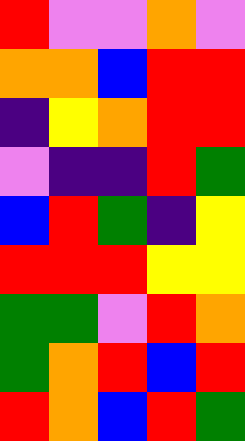[["red", "violet", "violet", "orange", "violet"], ["orange", "orange", "blue", "red", "red"], ["indigo", "yellow", "orange", "red", "red"], ["violet", "indigo", "indigo", "red", "green"], ["blue", "red", "green", "indigo", "yellow"], ["red", "red", "red", "yellow", "yellow"], ["green", "green", "violet", "red", "orange"], ["green", "orange", "red", "blue", "red"], ["red", "orange", "blue", "red", "green"]]